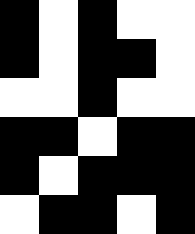[["black", "white", "black", "white", "white"], ["black", "white", "black", "black", "white"], ["white", "white", "black", "white", "white"], ["black", "black", "white", "black", "black"], ["black", "white", "black", "black", "black"], ["white", "black", "black", "white", "black"]]